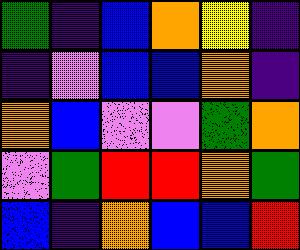[["green", "indigo", "blue", "orange", "yellow", "indigo"], ["indigo", "violet", "blue", "blue", "orange", "indigo"], ["orange", "blue", "violet", "violet", "green", "orange"], ["violet", "green", "red", "red", "orange", "green"], ["blue", "indigo", "orange", "blue", "blue", "red"]]